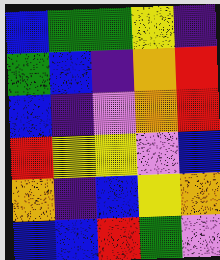[["blue", "green", "green", "yellow", "indigo"], ["green", "blue", "indigo", "orange", "red"], ["blue", "indigo", "violet", "orange", "red"], ["red", "yellow", "yellow", "violet", "blue"], ["orange", "indigo", "blue", "yellow", "orange"], ["blue", "blue", "red", "green", "violet"]]